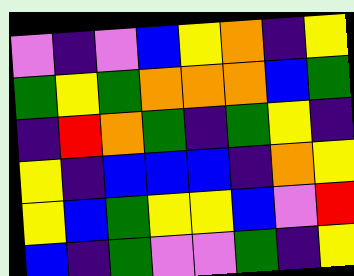[["violet", "indigo", "violet", "blue", "yellow", "orange", "indigo", "yellow"], ["green", "yellow", "green", "orange", "orange", "orange", "blue", "green"], ["indigo", "red", "orange", "green", "indigo", "green", "yellow", "indigo"], ["yellow", "indigo", "blue", "blue", "blue", "indigo", "orange", "yellow"], ["yellow", "blue", "green", "yellow", "yellow", "blue", "violet", "red"], ["blue", "indigo", "green", "violet", "violet", "green", "indigo", "yellow"]]